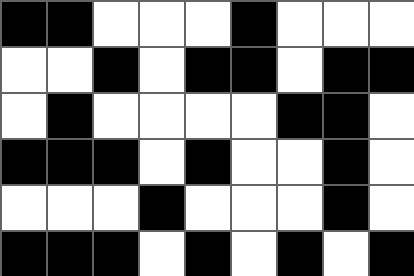[["black", "black", "white", "white", "white", "black", "white", "white", "white"], ["white", "white", "black", "white", "black", "black", "white", "black", "black"], ["white", "black", "white", "white", "white", "white", "black", "black", "white"], ["black", "black", "black", "white", "black", "white", "white", "black", "white"], ["white", "white", "white", "black", "white", "white", "white", "black", "white"], ["black", "black", "black", "white", "black", "white", "black", "white", "black"]]